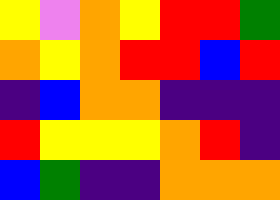[["yellow", "violet", "orange", "yellow", "red", "red", "green"], ["orange", "yellow", "orange", "red", "red", "blue", "red"], ["indigo", "blue", "orange", "orange", "indigo", "indigo", "indigo"], ["red", "yellow", "yellow", "yellow", "orange", "red", "indigo"], ["blue", "green", "indigo", "indigo", "orange", "orange", "orange"]]